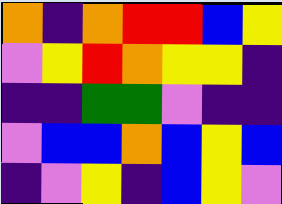[["orange", "indigo", "orange", "red", "red", "blue", "yellow"], ["violet", "yellow", "red", "orange", "yellow", "yellow", "indigo"], ["indigo", "indigo", "green", "green", "violet", "indigo", "indigo"], ["violet", "blue", "blue", "orange", "blue", "yellow", "blue"], ["indigo", "violet", "yellow", "indigo", "blue", "yellow", "violet"]]